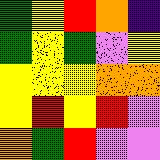[["green", "yellow", "red", "orange", "indigo"], ["green", "yellow", "green", "violet", "yellow"], ["yellow", "yellow", "yellow", "orange", "orange"], ["yellow", "red", "yellow", "red", "violet"], ["orange", "green", "red", "violet", "violet"]]